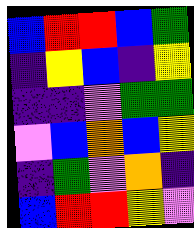[["blue", "red", "red", "blue", "green"], ["indigo", "yellow", "blue", "indigo", "yellow"], ["indigo", "indigo", "violet", "green", "green"], ["violet", "blue", "orange", "blue", "yellow"], ["indigo", "green", "violet", "orange", "indigo"], ["blue", "red", "red", "yellow", "violet"]]